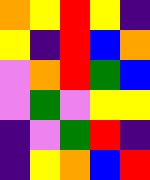[["orange", "yellow", "red", "yellow", "indigo"], ["yellow", "indigo", "red", "blue", "orange"], ["violet", "orange", "red", "green", "blue"], ["violet", "green", "violet", "yellow", "yellow"], ["indigo", "violet", "green", "red", "indigo"], ["indigo", "yellow", "orange", "blue", "red"]]